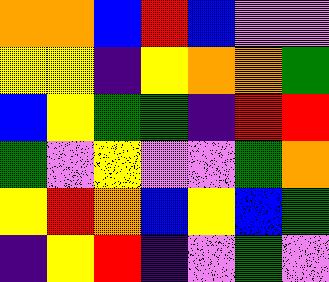[["orange", "orange", "blue", "red", "blue", "violet", "violet"], ["yellow", "yellow", "indigo", "yellow", "orange", "orange", "green"], ["blue", "yellow", "green", "green", "indigo", "red", "red"], ["green", "violet", "yellow", "violet", "violet", "green", "orange"], ["yellow", "red", "orange", "blue", "yellow", "blue", "green"], ["indigo", "yellow", "red", "indigo", "violet", "green", "violet"]]